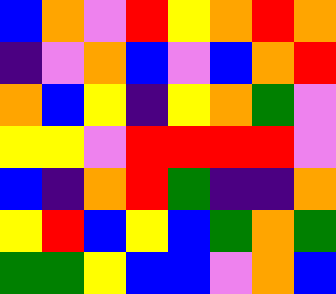[["blue", "orange", "violet", "red", "yellow", "orange", "red", "orange"], ["indigo", "violet", "orange", "blue", "violet", "blue", "orange", "red"], ["orange", "blue", "yellow", "indigo", "yellow", "orange", "green", "violet"], ["yellow", "yellow", "violet", "red", "red", "red", "red", "violet"], ["blue", "indigo", "orange", "red", "green", "indigo", "indigo", "orange"], ["yellow", "red", "blue", "yellow", "blue", "green", "orange", "green"], ["green", "green", "yellow", "blue", "blue", "violet", "orange", "blue"]]